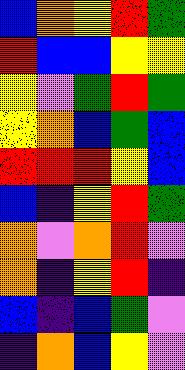[["blue", "orange", "yellow", "red", "green"], ["red", "blue", "blue", "yellow", "yellow"], ["yellow", "violet", "green", "red", "green"], ["yellow", "orange", "blue", "green", "blue"], ["red", "red", "red", "yellow", "blue"], ["blue", "indigo", "yellow", "red", "green"], ["orange", "violet", "orange", "red", "violet"], ["orange", "indigo", "yellow", "red", "indigo"], ["blue", "indigo", "blue", "green", "violet"], ["indigo", "orange", "blue", "yellow", "violet"]]